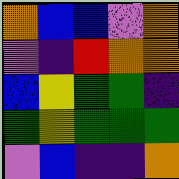[["orange", "blue", "blue", "violet", "orange"], ["violet", "indigo", "red", "orange", "orange"], ["blue", "yellow", "green", "green", "indigo"], ["green", "yellow", "green", "green", "green"], ["violet", "blue", "indigo", "indigo", "orange"]]